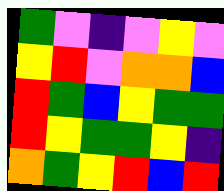[["green", "violet", "indigo", "violet", "yellow", "violet"], ["yellow", "red", "violet", "orange", "orange", "blue"], ["red", "green", "blue", "yellow", "green", "green"], ["red", "yellow", "green", "green", "yellow", "indigo"], ["orange", "green", "yellow", "red", "blue", "red"]]